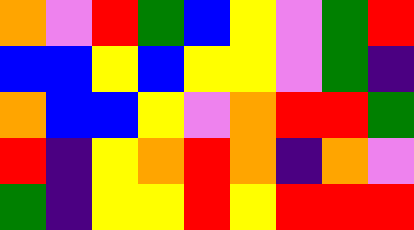[["orange", "violet", "red", "green", "blue", "yellow", "violet", "green", "red"], ["blue", "blue", "yellow", "blue", "yellow", "yellow", "violet", "green", "indigo"], ["orange", "blue", "blue", "yellow", "violet", "orange", "red", "red", "green"], ["red", "indigo", "yellow", "orange", "red", "orange", "indigo", "orange", "violet"], ["green", "indigo", "yellow", "yellow", "red", "yellow", "red", "red", "red"]]